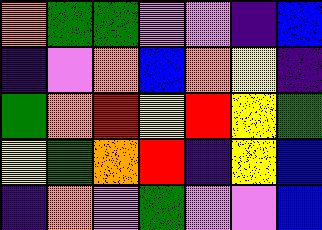[["orange", "green", "green", "violet", "violet", "indigo", "blue"], ["indigo", "violet", "orange", "blue", "orange", "yellow", "indigo"], ["green", "orange", "red", "yellow", "red", "yellow", "green"], ["yellow", "green", "orange", "red", "indigo", "yellow", "blue"], ["indigo", "orange", "violet", "green", "violet", "violet", "blue"]]